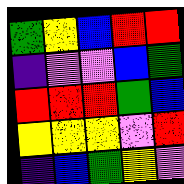[["green", "yellow", "blue", "red", "red"], ["indigo", "violet", "violet", "blue", "green"], ["red", "red", "red", "green", "blue"], ["yellow", "yellow", "yellow", "violet", "red"], ["indigo", "blue", "green", "yellow", "violet"]]